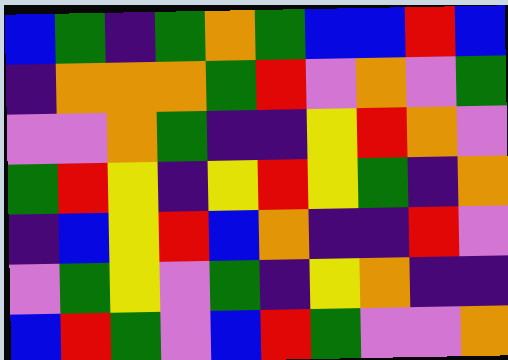[["blue", "green", "indigo", "green", "orange", "green", "blue", "blue", "red", "blue"], ["indigo", "orange", "orange", "orange", "green", "red", "violet", "orange", "violet", "green"], ["violet", "violet", "orange", "green", "indigo", "indigo", "yellow", "red", "orange", "violet"], ["green", "red", "yellow", "indigo", "yellow", "red", "yellow", "green", "indigo", "orange"], ["indigo", "blue", "yellow", "red", "blue", "orange", "indigo", "indigo", "red", "violet"], ["violet", "green", "yellow", "violet", "green", "indigo", "yellow", "orange", "indigo", "indigo"], ["blue", "red", "green", "violet", "blue", "red", "green", "violet", "violet", "orange"]]